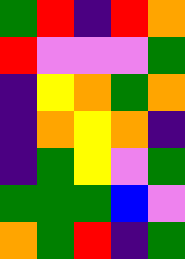[["green", "red", "indigo", "red", "orange"], ["red", "violet", "violet", "violet", "green"], ["indigo", "yellow", "orange", "green", "orange"], ["indigo", "orange", "yellow", "orange", "indigo"], ["indigo", "green", "yellow", "violet", "green"], ["green", "green", "green", "blue", "violet"], ["orange", "green", "red", "indigo", "green"]]